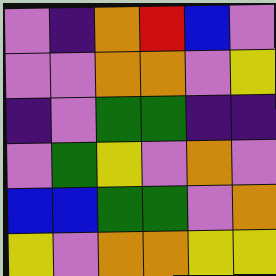[["violet", "indigo", "orange", "red", "blue", "violet"], ["violet", "violet", "orange", "orange", "violet", "yellow"], ["indigo", "violet", "green", "green", "indigo", "indigo"], ["violet", "green", "yellow", "violet", "orange", "violet"], ["blue", "blue", "green", "green", "violet", "orange"], ["yellow", "violet", "orange", "orange", "yellow", "yellow"]]